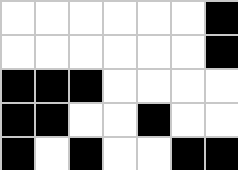[["white", "white", "white", "white", "white", "white", "black"], ["white", "white", "white", "white", "white", "white", "black"], ["black", "black", "black", "white", "white", "white", "white"], ["black", "black", "white", "white", "black", "white", "white"], ["black", "white", "black", "white", "white", "black", "black"]]